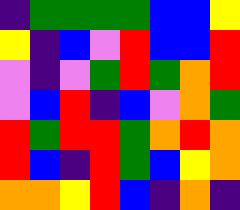[["indigo", "green", "green", "green", "green", "blue", "blue", "yellow"], ["yellow", "indigo", "blue", "violet", "red", "blue", "blue", "red"], ["violet", "indigo", "violet", "green", "red", "green", "orange", "red"], ["violet", "blue", "red", "indigo", "blue", "violet", "orange", "green"], ["red", "green", "red", "red", "green", "orange", "red", "orange"], ["red", "blue", "indigo", "red", "green", "blue", "yellow", "orange"], ["orange", "orange", "yellow", "red", "blue", "indigo", "orange", "indigo"]]